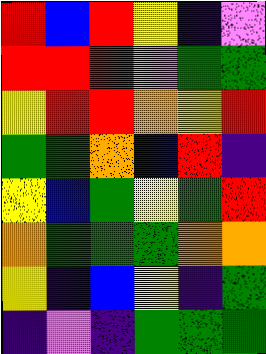[["red", "blue", "red", "yellow", "indigo", "violet"], ["red", "red", "red", "violet", "green", "green"], ["yellow", "red", "red", "orange", "yellow", "red"], ["green", "green", "orange", "blue", "red", "indigo"], ["yellow", "blue", "green", "yellow", "green", "red"], ["orange", "green", "green", "green", "orange", "orange"], ["yellow", "indigo", "blue", "yellow", "indigo", "green"], ["indigo", "violet", "indigo", "green", "green", "green"]]